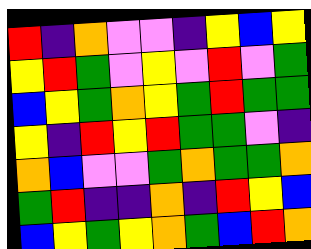[["red", "indigo", "orange", "violet", "violet", "indigo", "yellow", "blue", "yellow"], ["yellow", "red", "green", "violet", "yellow", "violet", "red", "violet", "green"], ["blue", "yellow", "green", "orange", "yellow", "green", "red", "green", "green"], ["yellow", "indigo", "red", "yellow", "red", "green", "green", "violet", "indigo"], ["orange", "blue", "violet", "violet", "green", "orange", "green", "green", "orange"], ["green", "red", "indigo", "indigo", "orange", "indigo", "red", "yellow", "blue"], ["blue", "yellow", "green", "yellow", "orange", "green", "blue", "red", "orange"]]